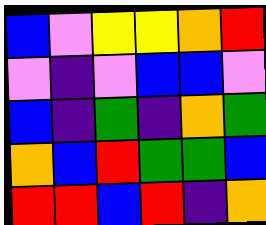[["blue", "violet", "yellow", "yellow", "orange", "red"], ["violet", "indigo", "violet", "blue", "blue", "violet"], ["blue", "indigo", "green", "indigo", "orange", "green"], ["orange", "blue", "red", "green", "green", "blue"], ["red", "red", "blue", "red", "indigo", "orange"]]